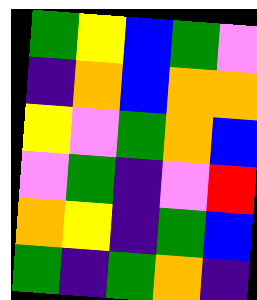[["green", "yellow", "blue", "green", "violet"], ["indigo", "orange", "blue", "orange", "orange"], ["yellow", "violet", "green", "orange", "blue"], ["violet", "green", "indigo", "violet", "red"], ["orange", "yellow", "indigo", "green", "blue"], ["green", "indigo", "green", "orange", "indigo"]]